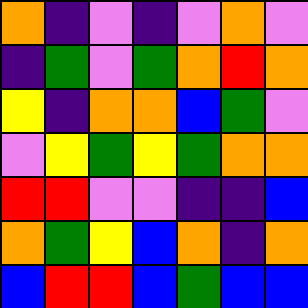[["orange", "indigo", "violet", "indigo", "violet", "orange", "violet"], ["indigo", "green", "violet", "green", "orange", "red", "orange"], ["yellow", "indigo", "orange", "orange", "blue", "green", "violet"], ["violet", "yellow", "green", "yellow", "green", "orange", "orange"], ["red", "red", "violet", "violet", "indigo", "indigo", "blue"], ["orange", "green", "yellow", "blue", "orange", "indigo", "orange"], ["blue", "red", "red", "blue", "green", "blue", "blue"]]